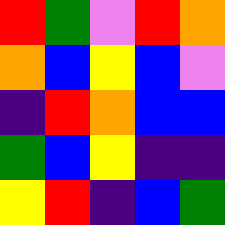[["red", "green", "violet", "red", "orange"], ["orange", "blue", "yellow", "blue", "violet"], ["indigo", "red", "orange", "blue", "blue"], ["green", "blue", "yellow", "indigo", "indigo"], ["yellow", "red", "indigo", "blue", "green"]]